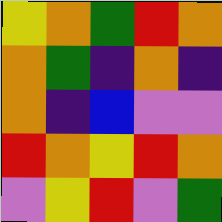[["yellow", "orange", "green", "red", "orange"], ["orange", "green", "indigo", "orange", "indigo"], ["orange", "indigo", "blue", "violet", "violet"], ["red", "orange", "yellow", "red", "orange"], ["violet", "yellow", "red", "violet", "green"]]